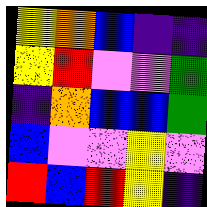[["yellow", "orange", "blue", "indigo", "indigo"], ["yellow", "red", "violet", "violet", "green"], ["indigo", "orange", "blue", "blue", "green"], ["blue", "violet", "violet", "yellow", "violet"], ["red", "blue", "red", "yellow", "indigo"]]